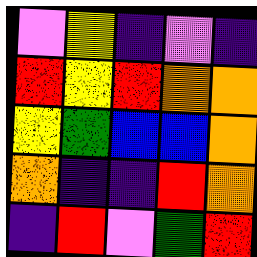[["violet", "yellow", "indigo", "violet", "indigo"], ["red", "yellow", "red", "orange", "orange"], ["yellow", "green", "blue", "blue", "orange"], ["orange", "indigo", "indigo", "red", "orange"], ["indigo", "red", "violet", "green", "red"]]